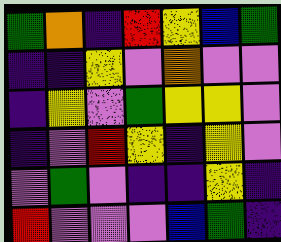[["green", "orange", "indigo", "red", "yellow", "blue", "green"], ["indigo", "indigo", "yellow", "violet", "orange", "violet", "violet"], ["indigo", "yellow", "violet", "green", "yellow", "yellow", "violet"], ["indigo", "violet", "red", "yellow", "indigo", "yellow", "violet"], ["violet", "green", "violet", "indigo", "indigo", "yellow", "indigo"], ["red", "violet", "violet", "violet", "blue", "green", "indigo"]]